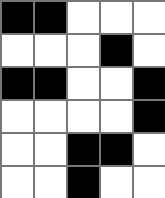[["black", "black", "white", "white", "white"], ["white", "white", "white", "black", "white"], ["black", "black", "white", "white", "black"], ["white", "white", "white", "white", "black"], ["white", "white", "black", "black", "white"], ["white", "white", "black", "white", "white"]]